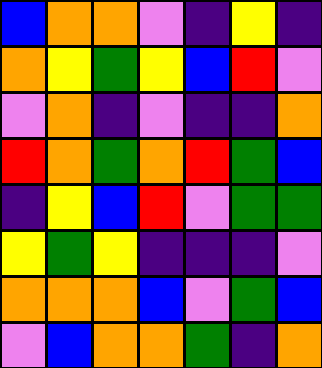[["blue", "orange", "orange", "violet", "indigo", "yellow", "indigo"], ["orange", "yellow", "green", "yellow", "blue", "red", "violet"], ["violet", "orange", "indigo", "violet", "indigo", "indigo", "orange"], ["red", "orange", "green", "orange", "red", "green", "blue"], ["indigo", "yellow", "blue", "red", "violet", "green", "green"], ["yellow", "green", "yellow", "indigo", "indigo", "indigo", "violet"], ["orange", "orange", "orange", "blue", "violet", "green", "blue"], ["violet", "blue", "orange", "orange", "green", "indigo", "orange"]]